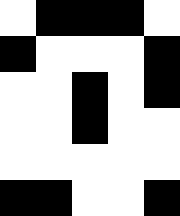[["white", "black", "black", "black", "white"], ["black", "white", "white", "white", "black"], ["white", "white", "black", "white", "black"], ["white", "white", "black", "white", "white"], ["white", "white", "white", "white", "white"], ["black", "black", "white", "white", "black"]]